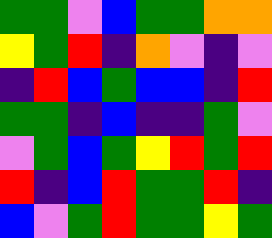[["green", "green", "violet", "blue", "green", "green", "orange", "orange"], ["yellow", "green", "red", "indigo", "orange", "violet", "indigo", "violet"], ["indigo", "red", "blue", "green", "blue", "blue", "indigo", "red"], ["green", "green", "indigo", "blue", "indigo", "indigo", "green", "violet"], ["violet", "green", "blue", "green", "yellow", "red", "green", "red"], ["red", "indigo", "blue", "red", "green", "green", "red", "indigo"], ["blue", "violet", "green", "red", "green", "green", "yellow", "green"]]